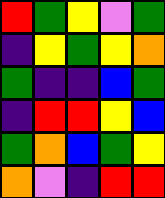[["red", "green", "yellow", "violet", "green"], ["indigo", "yellow", "green", "yellow", "orange"], ["green", "indigo", "indigo", "blue", "green"], ["indigo", "red", "red", "yellow", "blue"], ["green", "orange", "blue", "green", "yellow"], ["orange", "violet", "indigo", "red", "red"]]